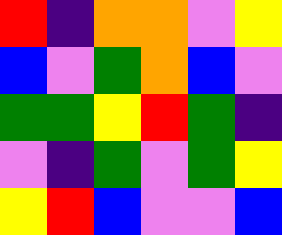[["red", "indigo", "orange", "orange", "violet", "yellow"], ["blue", "violet", "green", "orange", "blue", "violet"], ["green", "green", "yellow", "red", "green", "indigo"], ["violet", "indigo", "green", "violet", "green", "yellow"], ["yellow", "red", "blue", "violet", "violet", "blue"]]